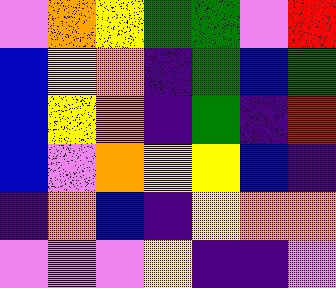[["violet", "orange", "yellow", "green", "green", "violet", "red"], ["blue", "yellow", "orange", "indigo", "green", "blue", "green"], ["blue", "yellow", "orange", "indigo", "green", "indigo", "red"], ["blue", "violet", "orange", "yellow", "yellow", "blue", "indigo"], ["indigo", "orange", "blue", "indigo", "yellow", "orange", "orange"], ["violet", "violet", "violet", "yellow", "indigo", "indigo", "violet"]]